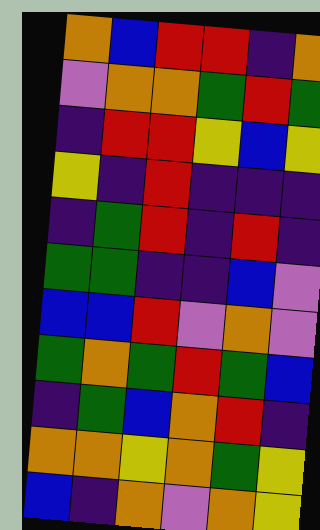[["orange", "blue", "red", "red", "indigo", "orange"], ["violet", "orange", "orange", "green", "red", "green"], ["indigo", "red", "red", "yellow", "blue", "yellow"], ["yellow", "indigo", "red", "indigo", "indigo", "indigo"], ["indigo", "green", "red", "indigo", "red", "indigo"], ["green", "green", "indigo", "indigo", "blue", "violet"], ["blue", "blue", "red", "violet", "orange", "violet"], ["green", "orange", "green", "red", "green", "blue"], ["indigo", "green", "blue", "orange", "red", "indigo"], ["orange", "orange", "yellow", "orange", "green", "yellow"], ["blue", "indigo", "orange", "violet", "orange", "yellow"]]